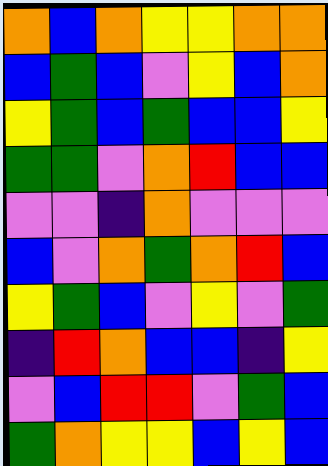[["orange", "blue", "orange", "yellow", "yellow", "orange", "orange"], ["blue", "green", "blue", "violet", "yellow", "blue", "orange"], ["yellow", "green", "blue", "green", "blue", "blue", "yellow"], ["green", "green", "violet", "orange", "red", "blue", "blue"], ["violet", "violet", "indigo", "orange", "violet", "violet", "violet"], ["blue", "violet", "orange", "green", "orange", "red", "blue"], ["yellow", "green", "blue", "violet", "yellow", "violet", "green"], ["indigo", "red", "orange", "blue", "blue", "indigo", "yellow"], ["violet", "blue", "red", "red", "violet", "green", "blue"], ["green", "orange", "yellow", "yellow", "blue", "yellow", "blue"]]